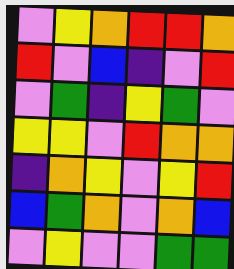[["violet", "yellow", "orange", "red", "red", "orange"], ["red", "violet", "blue", "indigo", "violet", "red"], ["violet", "green", "indigo", "yellow", "green", "violet"], ["yellow", "yellow", "violet", "red", "orange", "orange"], ["indigo", "orange", "yellow", "violet", "yellow", "red"], ["blue", "green", "orange", "violet", "orange", "blue"], ["violet", "yellow", "violet", "violet", "green", "green"]]